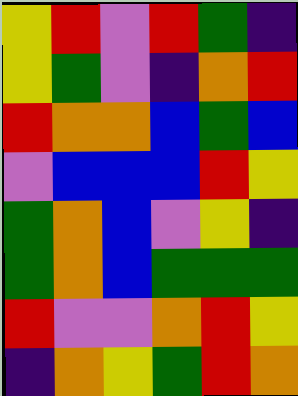[["yellow", "red", "violet", "red", "green", "indigo"], ["yellow", "green", "violet", "indigo", "orange", "red"], ["red", "orange", "orange", "blue", "green", "blue"], ["violet", "blue", "blue", "blue", "red", "yellow"], ["green", "orange", "blue", "violet", "yellow", "indigo"], ["green", "orange", "blue", "green", "green", "green"], ["red", "violet", "violet", "orange", "red", "yellow"], ["indigo", "orange", "yellow", "green", "red", "orange"]]